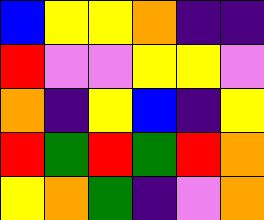[["blue", "yellow", "yellow", "orange", "indigo", "indigo"], ["red", "violet", "violet", "yellow", "yellow", "violet"], ["orange", "indigo", "yellow", "blue", "indigo", "yellow"], ["red", "green", "red", "green", "red", "orange"], ["yellow", "orange", "green", "indigo", "violet", "orange"]]